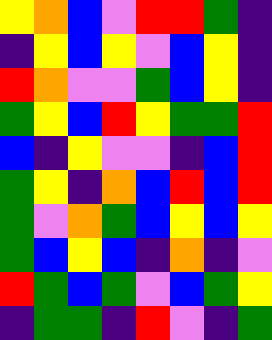[["yellow", "orange", "blue", "violet", "red", "red", "green", "indigo"], ["indigo", "yellow", "blue", "yellow", "violet", "blue", "yellow", "indigo"], ["red", "orange", "violet", "violet", "green", "blue", "yellow", "indigo"], ["green", "yellow", "blue", "red", "yellow", "green", "green", "red"], ["blue", "indigo", "yellow", "violet", "violet", "indigo", "blue", "red"], ["green", "yellow", "indigo", "orange", "blue", "red", "blue", "red"], ["green", "violet", "orange", "green", "blue", "yellow", "blue", "yellow"], ["green", "blue", "yellow", "blue", "indigo", "orange", "indigo", "violet"], ["red", "green", "blue", "green", "violet", "blue", "green", "yellow"], ["indigo", "green", "green", "indigo", "red", "violet", "indigo", "green"]]